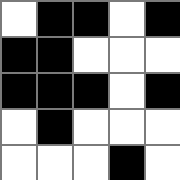[["white", "black", "black", "white", "black"], ["black", "black", "white", "white", "white"], ["black", "black", "black", "white", "black"], ["white", "black", "white", "white", "white"], ["white", "white", "white", "black", "white"]]